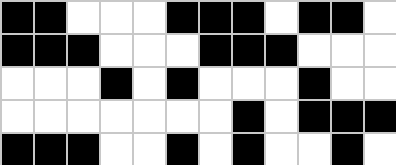[["black", "black", "white", "white", "white", "black", "black", "black", "white", "black", "black", "white"], ["black", "black", "black", "white", "white", "white", "black", "black", "black", "white", "white", "white"], ["white", "white", "white", "black", "white", "black", "white", "white", "white", "black", "white", "white"], ["white", "white", "white", "white", "white", "white", "white", "black", "white", "black", "black", "black"], ["black", "black", "black", "white", "white", "black", "white", "black", "white", "white", "black", "white"]]